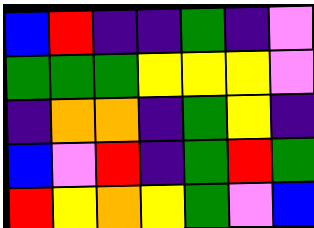[["blue", "red", "indigo", "indigo", "green", "indigo", "violet"], ["green", "green", "green", "yellow", "yellow", "yellow", "violet"], ["indigo", "orange", "orange", "indigo", "green", "yellow", "indigo"], ["blue", "violet", "red", "indigo", "green", "red", "green"], ["red", "yellow", "orange", "yellow", "green", "violet", "blue"]]